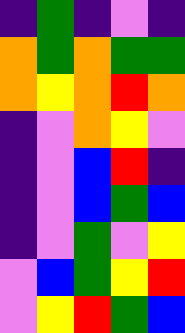[["indigo", "green", "indigo", "violet", "indigo"], ["orange", "green", "orange", "green", "green"], ["orange", "yellow", "orange", "red", "orange"], ["indigo", "violet", "orange", "yellow", "violet"], ["indigo", "violet", "blue", "red", "indigo"], ["indigo", "violet", "blue", "green", "blue"], ["indigo", "violet", "green", "violet", "yellow"], ["violet", "blue", "green", "yellow", "red"], ["violet", "yellow", "red", "green", "blue"]]